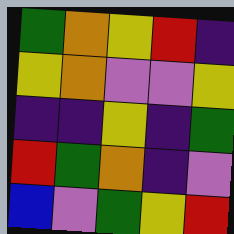[["green", "orange", "yellow", "red", "indigo"], ["yellow", "orange", "violet", "violet", "yellow"], ["indigo", "indigo", "yellow", "indigo", "green"], ["red", "green", "orange", "indigo", "violet"], ["blue", "violet", "green", "yellow", "red"]]